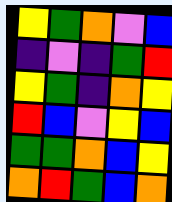[["yellow", "green", "orange", "violet", "blue"], ["indigo", "violet", "indigo", "green", "red"], ["yellow", "green", "indigo", "orange", "yellow"], ["red", "blue", "violet", "yellow", "blue"], ["green", "green", "orange", "blue", "yellow"], ["orange", "red", "green", "blue", "orange"]]